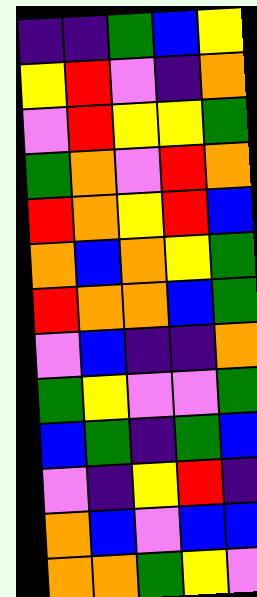[["indigo", "indigo", "green", "blue", "yellow"], ["yellow", "red", "violet", "indigo", "orange"], ["violet", "red", "yellow", "yellow", "green"], ["green", "orange", "violet", "red", "orange"], ["red", "orange", "yellow", "red", "blue"], ["orange", "blue", "orange", "yellow", "green"], ["red", "orange", "orange", "blue", "green"], ["violet", "blue", "indigo", "indigo", "orange"], ["green", "yellow", "violet", "violet", "green"], ["blue", "green", "indigo", "green", "blue"], ["violet", "indigo", "yellow", "red", "indigo"], ["orange", "blue", "violet", "blue", "blue"], ["orange", "orange", "green", "yellow", "violet"]]